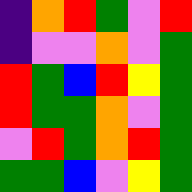[["indigo", "orange", "red", "green", "violet", "red"], ["indigo", "violet", "violet", "orange", "violet", "green"], ["red", "green", "blue", "red", "yellow", "green"], ["red", "green", "green", "orange", "violet", "green"], ["violet", "red", "green", "orange", "red", "green"], ["green", "green", "blue", "violet", "yellow", "green"]]